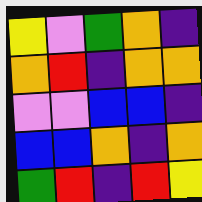[["yellow", "violet", "green", "orange", "indigo"], ["orange", "red", "indigo", "orange", "orange"], ["violet", "violet", "blue", "blue", "indigo"], ["blue", "blue", "orange", "indigo", "orange"], ["green", "red", "indigo", "red", "yellow"]]